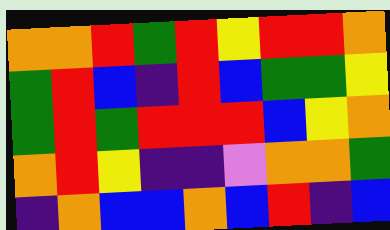[["orange", "orange", "red", "green", "red", "yellow", "red", "red", "orange"], ["green", "red", "blue", "indigo", "red", "blue", "green", "green", "yellow"], ["green", "red", "green", "red", "red", "red", "blue", "yellow", "orange"], ["orange", "red", "yellow", "indigo", "indigo", "violet", "orange", "orange", "green"], ["indigo", "orange", "blue", "blue", "orange", "blue", "red", "indigo", "blue"]]